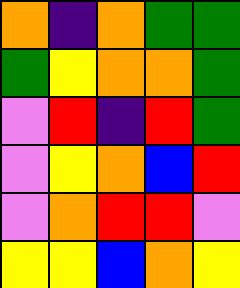[["orange", "indigo", "orange", "green", "green"], ["green", "yellow", "orange", "orange", "green"], ["violet", "red", "indigo", "red", "green"], ["violet", "yellow", "orange", "blue", "red"], ["violet", "orange", "red", "red", "violet"], ["yellow", "yellow", "blue", "orange", "yellow"]]